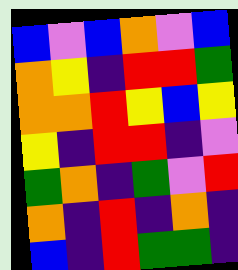[["blue", "violet", "blue", "orange", "violet", "blue"], ["orange", "yellow", "indigo", "red", "red", "green"], ["orange", "orange", "red", "yellow", "blue", "yellow"], ["yellow", "indigo", "red", "red", "indigo", "violet"], ["green", "orange", "indigo", "green", "violet", "red"], ["orange", "indigo", "red", "indigo", "orange", "indigo"], ["blue", "indigo", "red", "green", "green", "indigo"]]